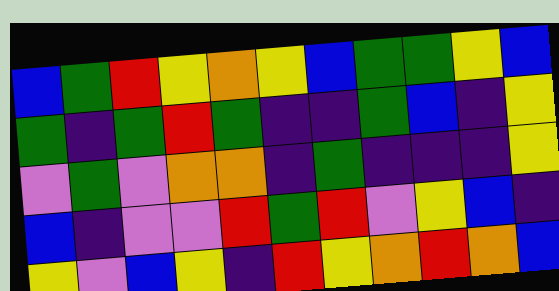[["blue", "green", "red", "yellow", "orange", "yellow", "blue", "green", "green", "yellow", "blue"], ["green", "indigo", "green", "red", "green", "indigo", "indigo", "green", "blue", "indigo", "yellow"], ["violet", "green", "violet", "orange", "orange", "indigo", "green", "indigo", "indigo", "indigo", "yellow"], ["blue", "indigo", "violet", "violet", "red", "green", "red", "violet", "yellow", "blue", "indigo"], ["yellow", "violet", "blue", "yellow", "indigo", "red", "yellow", "orange", "red", "orange", "blue"]]